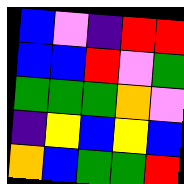[["blue", "violet", "indigo", "red", "red"], ["blue", "blue", "red", "violet", "green"], ["green", "green", "green", "orange", "violet"], ["indigo", "yellow", "blue", "yellow", "blue"], ["orange", "blue", "green", "green", "red"]]